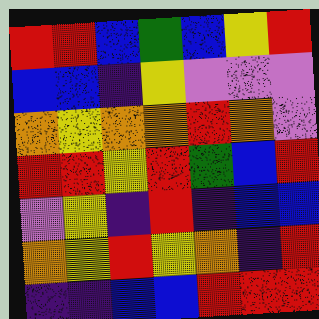[["red", "red", "blue", "green", "blue", "yellow", "red"], ["blue", "blue", "indigo", "yellow", "violet", "violet", "violet"], ["orange", "yellow", "orange", "orange", "red", "orange", "violet"], ["red", "red", "yellow", "red", "green", "blue", "red"], ["violet", "yellow", "indigo", "red", "indigo", "blue", "blue"], ["orange", "yellow", "red", "yellow", "orange", "indigo", "red"], ["indigo", "indigo", "blue", "blue", "red", "red", "red"]]